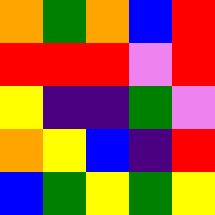[["orange", "green", "orange", "blue", "red"], ["red", "red", "red", "violet", "red"], ["yellow", "indigo", "indigo", "green", "violet"], ["orange", "yellow", "blue", "indigo", "red"], ["blue", "green", "yellow", "green", "yellow"]]